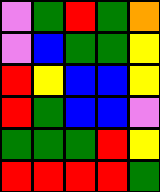[["violet", "green", "red", "green", "orange"], ["violet", "blue", "green", "green", "yellow"], ["red", "yellow", "blue", "blue", "yellow"], ["red", "green", "blue", "blue", "violet"], ["green", "green", "green", "red", "yellow"], ["red", "red", "red", "red", "green"]]